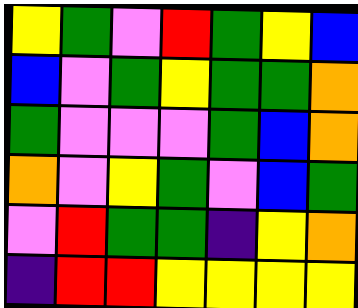[["yellow", "green", "violet", "red", "green", "yellow", "blue"], ["blue", "violet", "green", "yellow", "green", "green", "orange"], ["green", "violet", "violet", "violet", "green", "blue", "orange"], ["orange", "violet", "yellow", "green", "violet", "blue", "green"], ["violet", "red", "green", "green", "indigo", "yellow", "orange"], ["indigo", "red", "red", "yellow", "yellow", "yellow", "yellow"]]